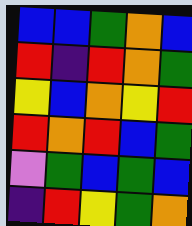[["blue", "blue", "green", "orange", "blue"], ["red", "indigo", "red", "orange", "green"], ["yellow", "blue", "orange", "yellow", "red"], ["red", "orange", "red", "blue", "green"], ["violet", "green", "blue", "green", "blue"], ["indigo", "red", "yellow", "green", "orange"]]